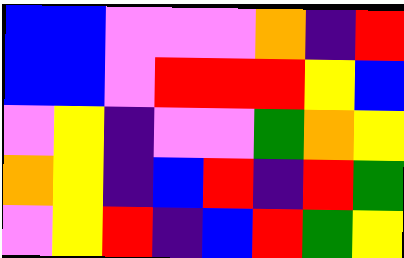[["blue", "blue", "violet", "violet", "violet", "orange", "indigo", "red"], ["blue", "blue", "violet", "red", "red", "red", "yellow", "blue"], ["violet", "yellow", "indigo", "violet", "violet", "green", "orange", "yellow"], ["orange", "yellow", "indigo", "blue", "red", "indigo", "red", "green"], ["violet", "yellow", "red", "indigo", "blue", "red", "green", "yellow"]]